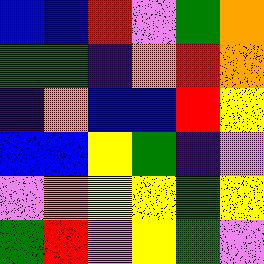[["blue", "blue", "red", "violet", "green", "orange"], ["green", "green", "indigo", "orange", "red", "orange"], ["indigo", "orange", "blue", "blue", "red", "yellow"], ["blue", "blue", "yellow", "green", "indigo", "violet"], ["violet", "orange", "yellow", "yellow", "green", "yellow"], ["green", "red", "violet", "yellow", "green", "violet"]]